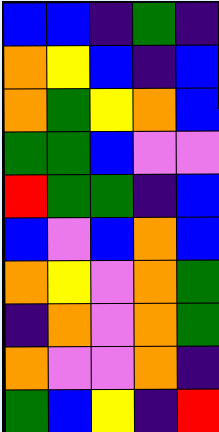[["blue", "blue", "indigo", "green", "indigo"], ["orange", "yellow", "blue", "indigo", "blue"], ["orange", "green", "yellow", "orange", "blue"], ["green", "green", "blue", "violet", "violet"], ["red", "green", "green", "indigo", "blue"], ["blue", "violet", "blue", "orange", "blue"], ["orange", "yellow", "violet", "orange", "green"], ["indigo", "orange", "violet", "orange", "green"], ["orange", "violet", "violet", "orange", "indigo"], ["green", "blue", "yellow", "indigo", "red"]]